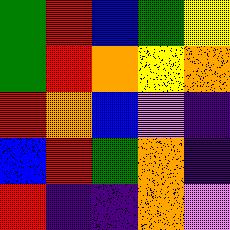[["green", "red", "blue", "green", "yellow"], ["green", "red", "orange", "yellow", "orange"], ["red", "orange", "blue", "violet", "indigo"], ["blue", "red", "green", "orange", "indigo"], ["red", "indigo", "indigo", "orange", "violet"]]